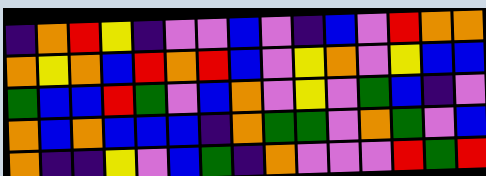[["indigo", "orange", "red", "yellow", "indigo", "violet", "violet", "blue", "violet", "indigo", "blue", "violet", "red", "orange", "orange"], ["orange", "yellow", "orange", "blue", "red", "orange", "red", "blue", "violet", "yellow", "orange", "violet", "yellow", "blue", "blue"], ["green", "blue", "blue", "red", "green", "violet", "blue", "orange", "violet", "yellow", "violet", "green", "blue", "indigo", "violet"], ["orange", "blue", "orange", "blue", "blue", "blue", "indigo", "orange", "green", "green", "violet", "orange", "green", "violet", "blue"], ["orange", "indigo", "indigo", "yellow", "violet", "blue", "green", "indigo", "orange", "violet", "violet", "violet", "red", "green", "red"]]